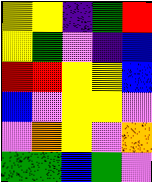[["yellow", "yellow", "indigo", "green", "red"], ["yellow", "green", "violet", "indigo", "blue"], ["red", "red", "yellow", "yellow", "blue"], ["blue", "violet", "yellow", "yellow", "violet"], ["violet", "orange", "yellow", "violet", "orange"], ["green", "green", "blue", "green", "violet"]]